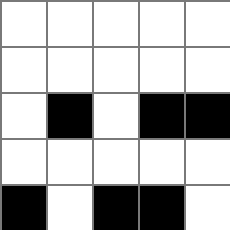[["white", "white", "white", "white", "white"], ["white", "white", "white", "white", "white"], ["white", "black", "white", "black", "black"], ["white", "white", "white", "white", "white"], ["black", "white", "black", "black", "white"]]